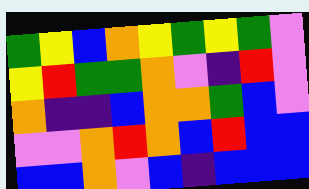[["green", "yellow", "blue", "orange", "yellow", "green", "yellow", "green", "violet"], ["yellow", "red", "green", "green", "orange", "violet", "indigo", "red", "violet"], ["orange", "indigo", "indigo", "blue", "orange", "orange", "green", "blue", "violet"], ["violet", "violet", "orange", "red", "orange", "blue", "red", "blue", "blue"], ["blue", "blue", "orange", "violet", "blue", "indigo", "blue", "blue", "blue"]]